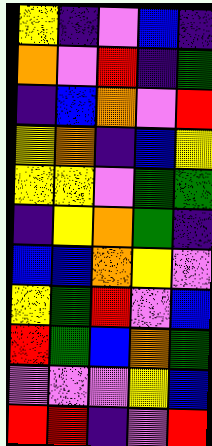[["yellow", "indigo", "violet", "blue", "indigo"], ["orange", "violet", "red", "indigo", "green"], ["indigo", "blue", "orange", "violet", "red"], ["yellow", "orange", "indigo", "blue", "yellow"], ["yellow", "yellow", "violet", "green", "green"], ["indigo", "yellow", "orange", "green", "indigo"], ["blue", "blue", "orange", "yellow", "violet"], ["yellow", "green", "red", "violet", "blue"], ["red", "green", "blue", "orange", "green"], ["violet", "violet", "violet", "yellow", "blue"], ["red", "red", "indigo", "violet", "red"]]